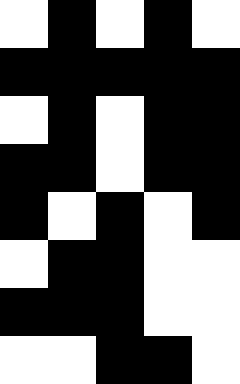[["white", "black", "white", "black", "white"], ["black", "black", "black", "black", "black"], ["white", "black", "white", "black", "black"], ["black", "black", "white", "black", "black"], ["black", "white", "black", "white", "black"], ["white", "black", "black", "white", "white"], ["black", "black", "black", "white", "white"], ["white", "white", "black", "black", "white"]]